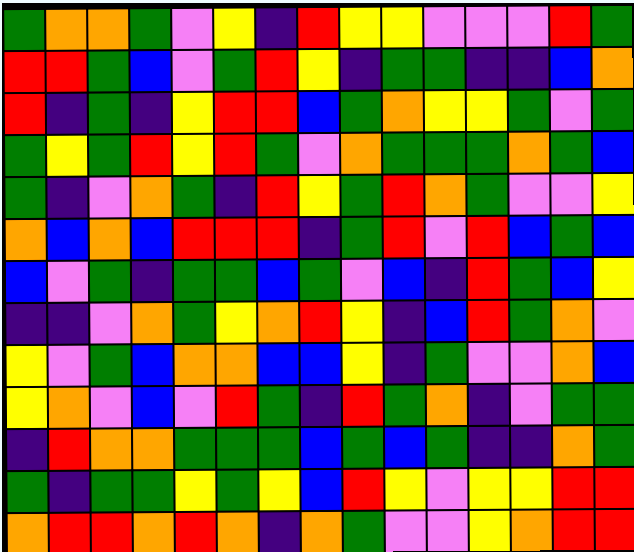[["green", "orange", "orange", "green", "violet", "yellow", "indigo", "red", "yellow", "yellow", "violet", "violet", "violet", "red", "green"], ["red", "red", "green", "blue", "violet", "green", "red", "yellow", "indigo", "green", "green", "indigo", "indigo", "blue", "orange"], ["red", "indigo", "green", "indigo", "yellow", "red", "red", "blue", "green", "orange", "yellow", "yellow", "green", "violet", "green"], ["green", "yellow", "green", "red", "yellow", "red", "green", "violet", "orange", "green", "green", "green", "orange", "green", "blue"], ["green", "indigo", "violet", "orange", "green", "indigo", "red", "yellow", "green", "red", "orange", "green", "violet", "violet", "yellow"], ["orange", "blue", "orange", "blue", "red", "red", "red", "indigo", "green", "red", "violet", "red", "blue", "green", "blue"], ["blue", "violet", "green", "indigo", "green", "green", "blue", "green", "violet", "blue", "indigo", "red", "green", "blue", "yellow"], ["indigo", "indigo", "violet", "orange", "green", "yellow", "orange", "red", "yellow", "indigo", "blue", "red", "green", "orange", "violet"], ["yellow", "violet", "green", "blue", "orange", "orange", "blue", "blue", "yellow", "indigo", "green", "violet", "violet", "orange", "blue"], ["yellow", "orange", "violet", "blue", "violet", "red", "green", "indigo", "red", "green", "orange", "indigo", "violet", "green", "green"], ["indigo", "red", "orange", "orange", "green", "green", "green", "blue", "green", "blue", "green", "indigo", "indigo", "orange", "green"], ["green", "indigo", "green", "green", "yellow", "green", "yellow", "blue", "red", "yellow", "violet", "yellow", "yellow", "red", "red"], ["orange", "red", "red", "orange", "red", "orange", "indigo", "orange", "green", "violet", "violet", "yellow", "orange", "red", "red"]]